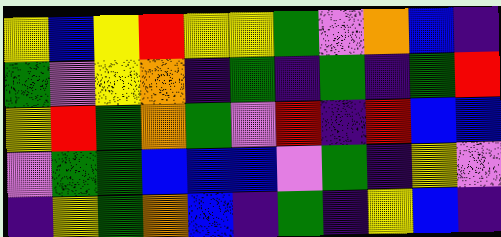[["yellow", "blue", "yellow", "red", "yellow", "yellow", "green", "violet", "orange", "blue", "indigo"], ["green", "violet", "yellow", "orange", "indigo", "green", "indigo", "green", "indigo", "green", "red"], ["yellow", "red", "green", "orange", "green", "violet", "red", "indigo", "red", "blue", "blue"], ["violet", "green", "green", "blue", "blue", "blue", "violet", "green", "indigo", "yellow", "violet"], ["indigo", "yellow", "green", "orange", "blue", "indigo", "green", "indigo", "yellow", "blue", "indigo"]]